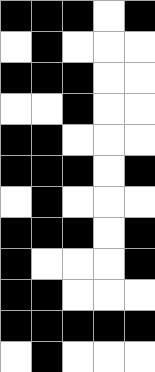[["black", "black", "black", "white", "black"], ["white", "black", "white", "white", "white"], ["black", "black", "black", "white", "white"], ["white", "white", "black", "white", "white"], ["black", "black", "white", "white", "white"], ["black", "black", "black", "white", "black"], ["white", "black", "white", "white", "white"], ["black", "black", "black", "white", "black"], ["black", "white", "white", "white", "black"], ["black", "black", "white", "white", "white"], ["black", "black", "black", "black", "black"], ["white", "black", "white", "white", "white"]]